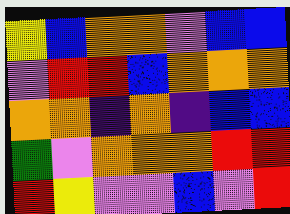[["yellow", "blue", "orange", "orange", "violet", "blue", "blue"], ["violet", "red", "red", "blue", "orange", "orange", "orange"], ["orange", "orange", "indigo", "orange", "indigo", "blue", "blue"], ["green", "violet", "orange", "orange", "orange", "red", "red"], ["red", "yellow", "violet", "violet", "blue", "violet", "red"]]